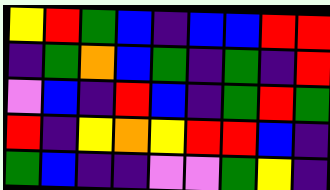[["yellow", "red", "green", "blue", "indigo", "blue", "blue", "red", "red"], ["indigo", "green", "orange", "blue", "green", "indigo", "green", "indigo", "red"], ["violet", "blue", "indigo", "red", "blue", "indigo", "green", "red", "green"], ["red", "indigo", "yellow", "orange", "yellow", "red", "red", "blue", "indigo"], ["green", "blue", "indigo", "indigo", "violet", "violet", "green", "yellow", "indigo"]]